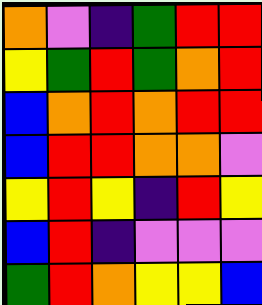[["orange", "violet", "indigo", "green", "red", "red"], ["yellow", "green", "red", "green", "orange", "red"], ["blue", "orange", "red", "orange", "red", "red"], ["blue", "red", "red", "orange", "orange", "violet"], ["yellow", "red", "yellow", "indigo", "red", "yellow"], ["blue", "red", "indigo", "violet", "violet", "violet"], ["green", "red", "orange", "yellow", "yellow", "blue"]]